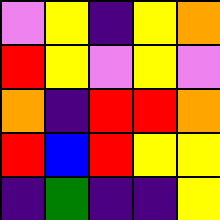[["violet", "yellow", "indigo", "yellow", "orange"], ["red", "yellow", "violet", "yellow", "violet"], ["orange", "indigo", "red", "red", "orange"], ["red", "blue", "red", "yellow", "yellow"], ["indigo", "green", "indigo", "indigo", "yellow"]]